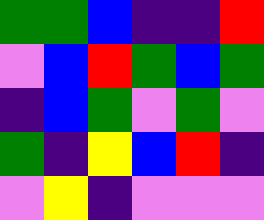[["green", "green", "blue", "indigo", "indigo", "red"], ["violet", "blue", "red", "green", "blue", "green"], ["indigo", "blue", "green", "violet", "green", "violet"], ["green", "indigo", "yellow", "blue", "red", "indigo"], ["violet", "yellow", "indigo", "violet", "violet", "violet"]]